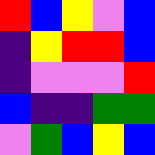[["red", "blue", "yellow", "violet", "blue"], ["indigo", "yellow", "red", "red", "blue"], ["indigo", "violet", "violet", "violet", "red"], ["blue", "indigo", "indigo", "green", "green"], ["violet", "green", "blue", "yellow", "blue"]]